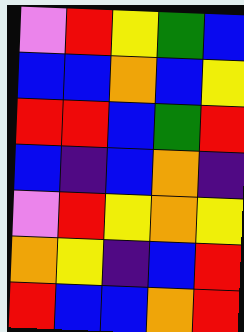[["violet", "red", "yellow", "green", "blue"], ["blue", "blue", "orange", "blue", "yellow"], ["red", "red", "blue", "green", "red"], ["blue", "indigo", "blue", "orange", "indigo"], ["violet", "red", "yellow", "orange", "yellow"], ["orange", "yellow", "indigo", "blue", "red"], ["red", "blue", "blue", "orange", "red"]]